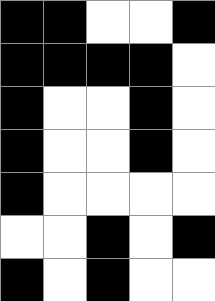[["black", "black", "white", "white", "black"], ["black", "black", "black", "black", "white"], ["black", "white", "white", "black", "white"], ["black", "white", "white", "black", "white"], ["black", "white", "white", "white", "white"], ["white", "white", "black", "white", "black"], ["black", "white", "black", "white", "white"]]